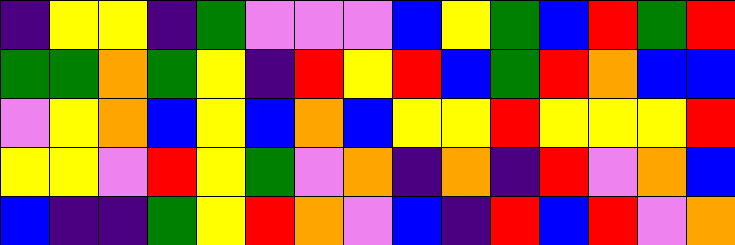[["indigo", "yellow", "yellow", "indigo", "green", "violet", "violet", "violet", "blue", "yellow", "green", "blue", "red", "green", "red"], ["green", "green", "orange", "green", "yellow", "indigo", "red", "yellow", "red", "blue", "green", "red", "orange", "blue", "blue"], ["violet", "yellow", "orange", "blue", "yellow", "blue", "orange", "blue", "yellow", "yellow", "red", "yellow", "yellow", "yellow", "red"], ["yellow", "yellow", "violet", "red", "yellow", "green", "violet", "orange", "indigo", "orange", "indigo", "red", "violet", "orange", "blue"], ["blue", "indigo", "indigo", "green", "yellow", "red", "orange", "violet", "blue", "indigo", "red", "blue", "red", "violet", "orange"]]